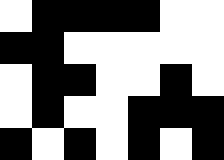[["white", "black", "black", "black", "black", "white", "white"], ["black", "black", "white", "white", "white", "white", "white"], ["white", "black", "black", "white", "white", "black", "white"], ["white", "black", "white", "white", "black", "black", "black"], ["black", "white", "black", "white", "black", "white", "black"]]